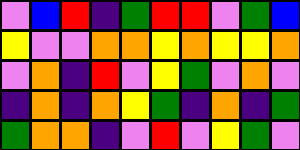[["violet", "blue", "red", "indigo", "green", "red", "red", "violet", "green", "blue"], ["yellow", "violet", "violet", "orange", "orange", "yellow", "orange", "yellow", "yellow", "orange"], ["violet", "orange", "indigo", "red", "violet", "yellow", "green", "violet", "orange", "violet"], ["indigo", "orange", "indigo", "orange", "yellow", "green", "indigo", "orange", "indigo", "green"], ["green", "orange", "orange", "indigo", "violet", "red", "violet", "yellow", "green", "violet"]]